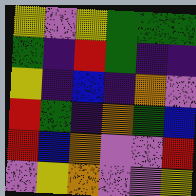[["yellow", "violet", "yellow", "green", "green", "green"], ["green", "indigo", "red", "green", "indigo", "indigo"], ["yellow", "indigo", "blue", "indigo", "orange", "violet"], ["red", "green", "indigo", "orange", "green", "blue"], ["red", "blue", "orange", "violet", "violet", "red"], ["violet", "yellow", "orange", "violet", "violet", "yellow"]]